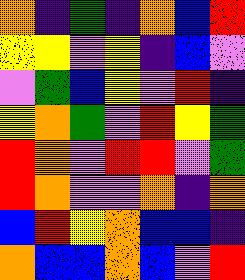[["orange", "indigo", "green", "indigo", "orange", "blue", "red"], ["yellow", "yellow", "violet", "yellow", "indigo", "blue", "violet"], ["violet", "green", "blue", "yellow", "violet", "red", "indigo"], ["yellow", "orange", "green", "violet", "red", "yellow", "green"], ["red", "orange", "violet", "red", "red", "violet", "green"], ["red", "orange", "violet", "violet", "orange", "indigo", "orange"], ["blue", "red", "yellow", "orange", "blue", "blue", "indigo"], ["orange", "blue", "blue", "orange", "blue", "violet", "red"]]